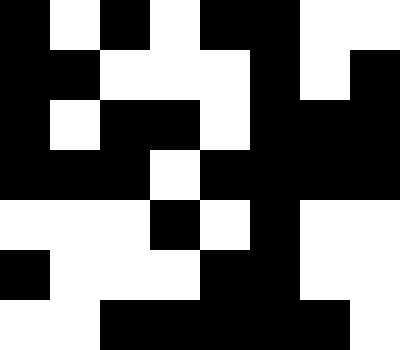[["black", "white", "black", "white", "black", "black", "white", "white"], ["black", "black", "white", "white", "white", "black", "white", "black"], ["black", "white", "black", "black", "white", "black", "black", "black"], ["black", "black", "black", "white", "black", "black", "black", "black"], ["white", "white", "white", "black", "white", "black", "white", "white"], ["black", "white", "white", "white", "black", "black", "white", "white"], ["white", "white", "black", "black", "black", "black", "black", "white"]]